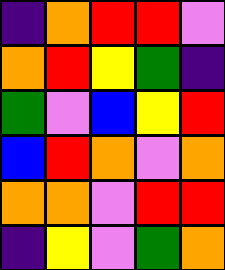[["indigo", "orange", "red", "red", "violet"], ["orange", "red", "yellow", "green", "indigo"], ["green", "violet", "blue", "yellow", "red"], ["blue", "red", "orange", "violet", "orange"], ["orange", "orange", "violet", "red", "red"], ["indigo", "yellow", "violet", "green", "orange"]]